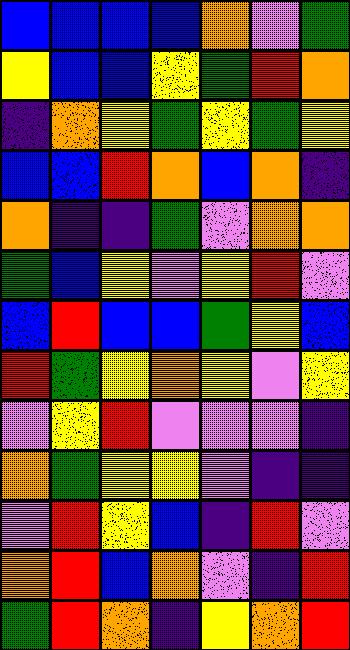[["blue", "blue", "blue", "blue", "orange", "violet", "green"], ["yellow", "blue", "blue", "yellow", "green", "red", "orange"], ["indigo", "orange", "yellow", "green", "yellow", "green", "yellow"], ["blue", "blue", "red", "orange", "blue", "orange", "indigo"], ["orange", "indigo", "indigo", "green", "violet", "orange", "orange"], ["green", "blue", "yellow", "violet", "yellow", "red", "violet"], ["blue", "red", "blue", "blue", "green", "yellow", "blue"], ["red", "green", "yellow", "orange", "yellow", "violet", "yellow"], ["violet", "yellow", "red", "violet", "violet", "violet", "indigo"], ["orange", "green", "yellow", "yellow", "violet", "indigo", "indigo"], ["violet", "red", "yellow", "blue", "indigo", "red", "violet"], ["orange", "red", "blue", "orange", "violet", "indigo", "red"], ["green", "red", "orange", "indigo", "yellow", "orange", "red"]]